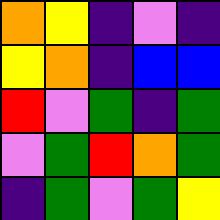[["orange", "yellow", "indigo", "violet", "indigo"], ["yellow", "orange", "indigo", "blue", "blue"], ["red", "violet", "green", "indigo", "green"], ["violet", "green", "red", "orange", "green"], ["indigo", "green", "violet", "green", "yellow"]]